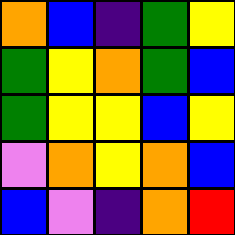[["orange", "blue", "indigo", "green", "yellow"], ["green", "yellow", "orange", "green", "blue"], ["green", "yellow", "yellow", "blue", "yellow"], ["violet", "orange", "yellow", "orange", "blue"], ["blue", "violet", "indigo", "orange", "red"]]